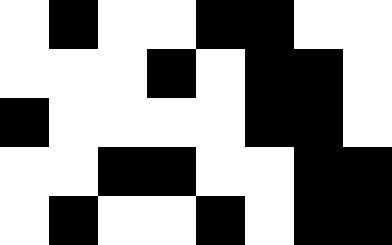[["white", "black", "white", "white", "black", "black", "white", "white"], ["white", "white", "white", "black", "white", "black", "black", "white"], ["black", "white", "white", "white", "white", "black", "black", "white"], ["white", "white", "black", "black", "white", "white", "black", "black"], ["white", "black", "white", "white", "black", "white", "black", "black"]]